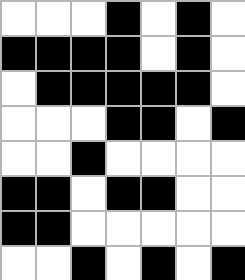[["white", "white", "white", "black", "white", "black", "white"], ["black", "black", "black", "black", "white", "black", "white"], ["white", "black", "black", "black", "black", "black", "white"], ["white", "white", "white", "black", "black", "white", "black"], ["white", "white", "black", "white", "white", "white", "white"], ["black", "black", "white", "black", "black", "white", "white"], ["black", "black", "white", "white", "white", "white", "white"], ["white", "white", "black", "white", "black", "white", "black"]]